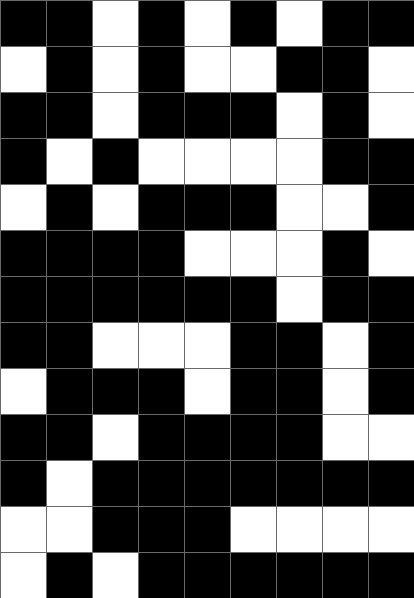[["black", "black", "white", "black", "white", "black", "white", "black", "black"], ["white", "black", "white", "black", "white", "white", "black", "black", "white"], ["black", "black", "white", "black", "black", "black", "white", "black", "white"], ["black", "white", "black", "white", "white", "white", "white", "black", "black"], ["white", "black", "white", "black", "black", "black", "white", "white", "black"], ["black", "black", "black", "black", "white", "white", "white", "black", "white"], ["black", "black", "black", "black", "black", "black", "white", "black", "black"], ["black", "black", "white", "white", "white", "black", "black", "white", "black"], ["white", "black", "black", "black", "white", "black", "black", "white", "black"], ["black", "black", "white", "black", "black", "black", "black", "white", "white"], ["black", "white", "black", "black", "black", "black", "black", "black", "black"], ["white", "white", "black", "black", "black", "white", "white", "white", "white"], ["white", "black", "white", "black", "black", "black", "black", "black", "black"]]